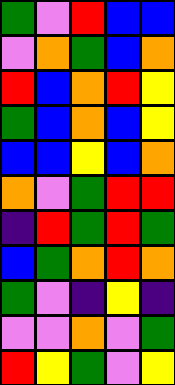[["green", "violet", "red", "blue", "blue"], ["violet", "orange", "green", "blue", "orange"], ["red", "blue", "orange", "red", "yellow"], ["green", "blue", "orange", "blue", "yellow"], ["blue", "blue", "yellow", "blue", "orange"], ["orange", "violet", "green", "red", "red"], ["indigo", "red", "green", "red", "green"], ["blue", "green", "orange", "red", "orange"], ["green", "violet", "indigo", "yellow", "indigo"], ["violet", "violet", "orange", "violet", "green"], ["red", "yellow", "green", "violet", "yellow"]]